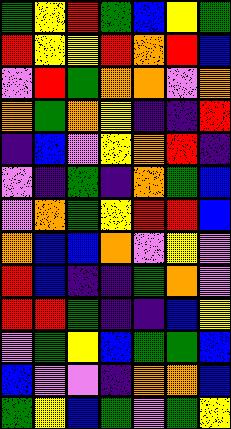[["green", "yellow", "red", "green", "blue", "yellow", "green"], ["red", "yellow", "yellow", "red", "orange", "red", "blue"], ["violet", "red", "green", "orange", "orange", "violet", "orange"], ["orange", "green", "orange", "yellow", "indigo", "indigo", "red"], ["indigo", "blue", "violet", "yellow", "orange", "red", "indigo"], ["violet", "indigo", "green", "indigo", "orange", "green", "blue"], ["violet", "orange", "green", "yellow", "red", "red", "blue"], ["orange", "blue", "blue", "orange", "violet", "yellow", "violet"], ["red", "blue", "indigo", "indigo", "green", "orange", "violet"], ["red", "red", "green", "indigo", "indigo", "blue", "yellow"], ["violet", "green", "yellow", "blue", "green", "green", "blue"], ["blue", "violet", "violet", "indigo", "orange", "orange", "blue"], ["green", "yellow", "blue", "green", "violet", "green", "yellow"]]